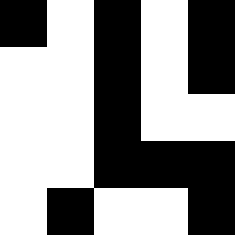[["black", "white", "black", "white", "black"], ["white", "white", "black", "white", "black"], ["white", "white", "black", "white", "white"], ["white", "white", "black", "black", "black"], ["white", "black", "white", "white", "black"]]